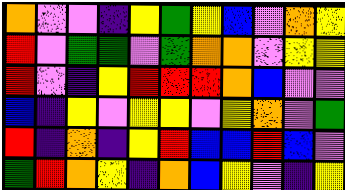[["orange", "violet", "violet", "indigo", "yellow", "green", "yellow", "blue", "violet", "orange", "yellow"], ["red", "violet", "green", "green", "violet", "green", "orange", "orange", "violet", "yellow", "yellow"], ["red", "violet", "indigo", "yellow", "red", "red", "red", "orange", "blue", "violet", "violet"], ["blue", "indigo", "yellow", "violet", "yellow", "yellow", "violet", "yellow", "orange", "violet", "green"], ["red", "indigo", "orange", "indigo", "yellow", "red", "blue", "blue", "red", "blue", "violet"], ["green", "red", "orange", "yellow", "indigo", "orange", "blue", "yellow", "violet", "indigo", "yellow"]]